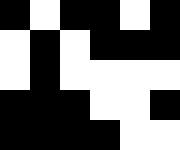[["black", "white", "black", "black", "white", "black"], ["white", "black", "white", "black", "black", "black"], ["white", "black", "white", "white", "white", "white"], ["black", "black", "black", "white", "white", "black"], ["black", "black", "black", "black", "white", "white"]]